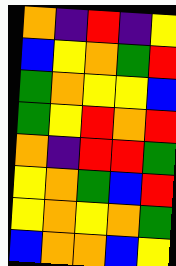[["orange", "indigo", "red", "indigo", "yellow"], ["blue", "yellow", "orange", "green", "red"], ["green", "orange", "yellow", "yellow", "blue"], ["green", "yellow", "red", "orange", "red"], ["orange", "indigo", "red", "red", "green"], ["yellow", "orange", "green", "blue", "red"], ["yellow", "orange", "yellow", "orange", "green"], ["blue", "orange", "orange", "blue", "yellow"]]